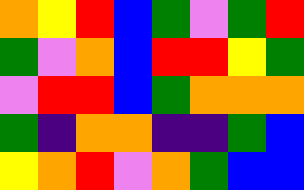[["orange", "yellow", "red", "blue", "green", "violet", "green", "red"], ["green", "violet", "orange", "blue", "red", "red", "yellow", "green"], ["violet", "red", "red", "blue", "green", "orange", "orange", "orange"], ["green", "indigo", "orange", "orange", "indigo", "indigo", "green", "blue"], ["yellow", "orange", "red", "violet", "orange", "green", "blue", "blue"]]